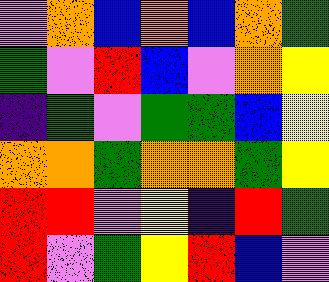[["violet", "orange", "blue", "orange", "blue", "orange", "green"], ["green", "violet", "red", "blue", "violet", "orange", "yellow"], ["indigo", "green", "violet", "green", "green", "blue", "yellow"], ["orange", "orange", "green", "orange", "orange", "green", "yellow"], ["red", "red", "violet", "yellow", "indigo", "red", "green"], ["red", "violet", "green", "yellow", "red", "blue", "violet"]]